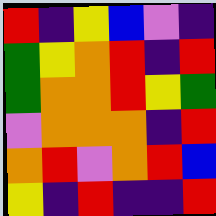[["red", "indigo", "yellow", "blue", "violet", "indigo"], ["green", "yellow", "orange", "red", "indigo", "red"], ["green", "orange", "orange", "red", "yellow", "green"], ["violet", "orange", "orange", "orange", "indigo", "red"], ["orange", "red", "violet", "orange", "red", "blue"], ["yellow", "indigo", "red", "indigo", "indigo", "red"]]